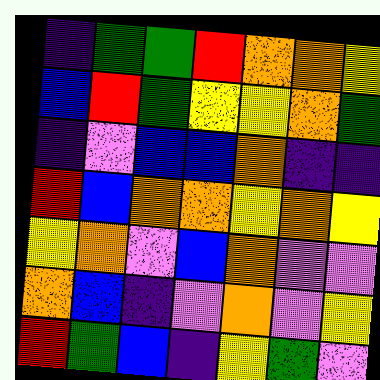[["indigo", "green", "green", "red", "orange", "orange", "yellow"], ["blue", "red", "green", "yellow", "yellow", "orange", "green"], ["indigo", "violet", "blue", "blue", "orange", "indigo", "indigo"], ["red", "blue", "orange", "orange", "yellow", "orange", "yellow"], ["yellow", "orange", "violet", "blue", "orange", "violet", "violet"], ["orange", "blue", "indigo", "violet", "orange", "violet", "yellow"], ["red", "green", "blue", "indigo", "yellow", "green", "violet"]]